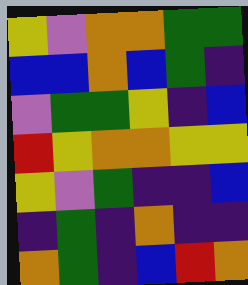[["yellow", "violet", "orange", "orange", "green", "green"], ["blue", "blue", "orange", "blue", "green", "indigo"], ["violet", "green", "green", "yellow", "indigo", "blue"], ["red", "yellow", "orange", "orange", "yellow", "yellow"], ["yellow", "violet", "green", "indigo", "indigo", "blue"], ["indigo", "green", "indigo", "orange", "indigo", "indigo"], ["orange", "green", "indigo", "blue", "red", "orange"]]